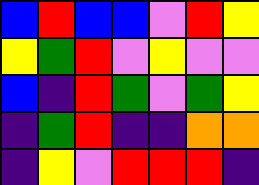[["blue", "red", "blue", "blue", "violet", "red", "yellow"], ["yellow", "green", "red", "violet", "yellow", "violet", "violet"], ["blue", "indigo", "red", "green", "violet", "green", "yellow"], ["indigo", "green", "red", "indigo", "indigo", "orange", "orange"], ["indigo", "yellow", "violet", "red", "red", "red", "indigo"]]